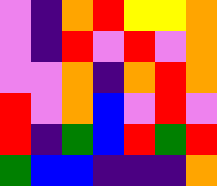[["violet", "indigo", "orange", "red", "yellow", "yellow", "orange"], ["violet", "indigo", "red", "violet", "red", "violet", "orange"], ["violet", "violet", "orange", "indigo", "orange", "red", "orange"], ["red", "violet", "orange", "blue", "violet", "red", "violet"], ["red", "indigo", "green", "blue", "red", "green", "red"], ["green", "blue", "blue", "indigo", "indigo", "indigo", "orange"]]